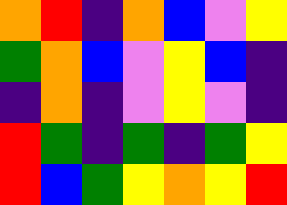[["orange", "red", "indigo", "orange", "blue", "violet", "yellow"], ["green", "orange", "blue", "violet", "yellow", "blue", "indigo"], ["indigo", "orange", "indigo", "violet", "yellow", "violet", "indigo"], ["red", "green", "indigo", "green", "indigo", "green", "yellow"], ["red", "blue", "green", "yellow", "orange", "yellow", "red"]]